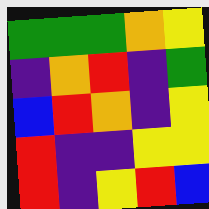[["green", "green", "green", "orange", "yellow"], ["indigo", "orange", "red", "indigo", "green"], ["blue", "red", "orange", "indigo", "yellow"], ["red", "indigo", "indigo", "yellow", "yellow"], ["red", "indigo", "yellow", "red", "blue"]]